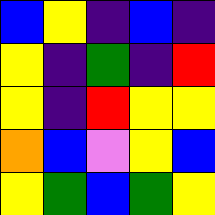[["blue", "yellow", "indigo", "blue", "indigo"], ["yellow", "indigo", "green", "indigo", "red"], ["yellow", "indigo", "red", "yellow", "yellow"], ["orange", "blue", "violet", "yellow", "blue"], ["yellow", "green", "blue", "green", "yellow"]]